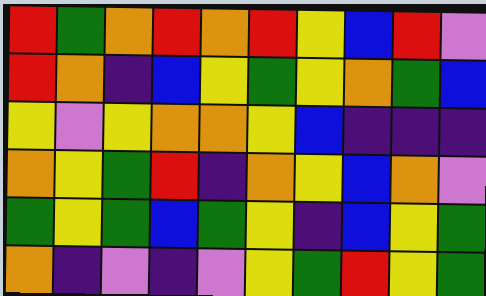[["red", "green", "orange", "red", "orange", "red", "yellow", "blue", "red", "violet"], ["red", "orange", "indigo", "blue", "yellow", "green", "yellow", "orange", "green", "blue"], ["yellow", "violet", "yellow", "orange", "orange", "yellow", "blue", "indigo", "indigo", "indigo"], ["orange", "yellow", "green", "red", "indigo", "orange", "yellow", "blue", "orange", "violet"], ["green", "yellow", "green", "blue", "green", "yellow", "indigo", "blue", "yellow", "green"], ["orange", "indigo", "violet", "indigo", "violet", "yellow", "green", "red", "yellow", "green"]]